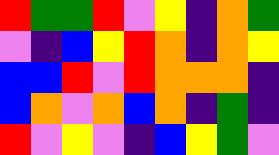[["red", "green", "green", "red", "violet", "yellow", "indigo", "orange", "green"], ["violet", "indigo", "blue", "yellow", "red", "orange", "indigo", "orange", "yellow"], ["blue", "blue", "red", "violet", "red", "orange", "orange", "orange", "indigo"], ["blue", "orange", "violet", "orange", "blue", "orange", "indigo", "green", "indigo"], ["red", "violet", "yellow", "violet", "indigo", "blue", "yellow", "green", "violet"]]